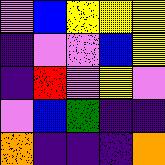[["violet", "blue", "yellow", "yellow", "yellow"], ["indigo", "violet", "violet", "blue", "yellow"], ["indigo", "red", "violet", "yellow", "violet"], ["violet", "blue", "green", "indigo", "indigo"], ["orange", "indigo", "indigo", "indigo", "orange"]]